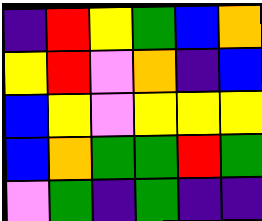[["indigo", "red", "yellow", "green", "blue", "orange"], ["yellow", "red", "violet", "orange", "indigo", "blue"], ["blue", "yellow", "violet", "yellow", "yellow", "yellow"], ["blue", "orange", "green", "green", "red", "green"], ["violet", "green", "indigo", "green", "indigo", "indigo"]]